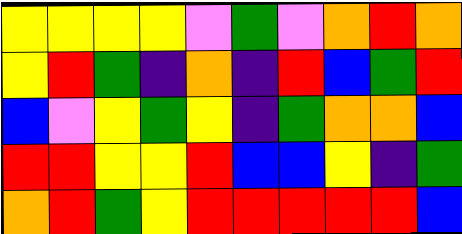[["yellow", "yellow", "yellow", "yellow", "violet", "green", "violet", "orange", "red", "orange"], ["yellow", "red", "green", "indigo", "orange", "indigo", "red", "blue", "green", "red"], ["blue", "violet", "yellow", "green", "yellow", "indigo", "green", "orange", "orange", "blue"], ["red", "red", "yellow", "yellow", "red", "blue", "blue", "yellow", "indigo", "green"], ["orange", "red", "green", "yellow", "red", "red", "red", "red", "red", "blue"]]